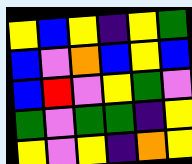[["yellow", "blue", "yellow", "indigo", "yellow", "green"], ["blue", "violet", "orange", "blue", "yellow", "blue"], ["blue", "red", "violet", "yellow", "green", "violet"], ["green", "violet", "green", "green", "indigo", "yellow"], ["yellow", "violet", "yellow", "indigo", "orange", "yellow"]]